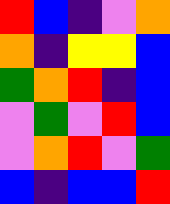[["red", "blue", "indigo", "violet", "orange"], ["orange", "indigo", "yellow", "yellow", "blue"], ["green", "orange", "red", "indigo", "blue"], ["violet", "green", "violet", "red", "blue"], ["violet", "orange", "red", "violet", "green"], ["blue", "indigo", "blue", "blue", "red"]]